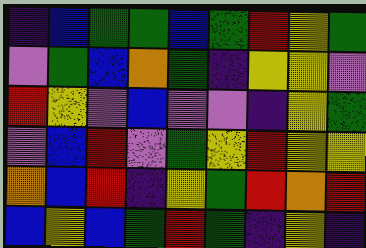[["indigo", "blue", "green", "green", "blue", "green", "red", "yellow", "green"], ["violet", "green", "blue", "orange", "green", "indigo", "yellow", "yellow", "violet"], ["red", "yellow", "violet", "blue", "violet", "violet", "indigo", "yellow", "green"], ["violet", "blue", "red", "violet", "green", "yellow", "red", "yellow", "yellow"], ["orange", "blue", "red", "indigo", "yellow", "green", "red", "orange", "red"], ["blue", "yellow", "blue", "green", "red", "green", "indigo", "yellow", "indigo"]]